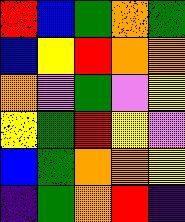[["red", "blue", "green", "orange", "green"], ["blue", "yellow", "red", "orange", "orange"], ["orange", "violet", "green", "violet", "yellow"], ["yellow", "green", "red", "yellow", "violet"], ["blue", "green", "orange", "orange", "yellow"], ["indigo", "green", "orange", "red", "indigo"]]